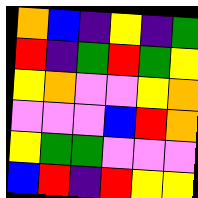[["orange", "blue", "indigo", "yellow", "indigo", "green"], ["red", "indigo", "green", "red", "green", "yellow"], ["yellow", "orange", "violet", "violet", "yellow", "orange"], ["violet", "violet", "violet", "blue", "red", "orange"], ["yellow", "green", "green", "violet", "violet", "violet"], ["blue", "red", "indigo", "red", "yellow", "yellow"]]